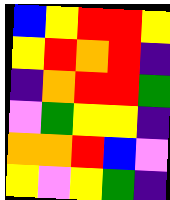[["blue", "yellow", "red", "red", "yellow"], ["yellow", "red", "orange", "red", "indigo"], ["indigo", "orange", "red", "red", "green"], ["violet", "green", "yellow", "yellow", "indigo"], ["orange", "orange", "red", "blue", "violet"], ["yellow", "violet", "yellow", "green", "indigo"]]